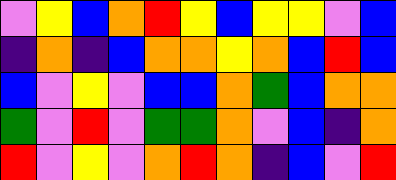[["violet", "yellow", "blue", "orange", "red", "yellow", "blue", "yellow", "yellow", "violet", "blue"], ["indigo", "orange", "indigo", "blue", "orange", "orange", "yellow", "orange", "blue", "red", "blue"], ["blue", "violet", "yellow", "violet", "blue", "blue", "orange", "green", "blue", "orange", "orange"], ["green", "violet", "red", "violet", "green", "green", "orange", "violet", "blue", "indigo", "orange"], ["red", "violet", "yellow", "violet", "orange", "red", "orange", "indigo", "blue", "violet", "red"]]